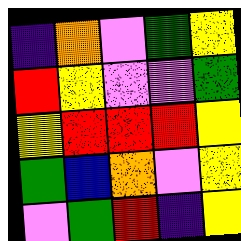[["indigo", "orange", "violet", "green", "yellow"], ["red", "yellow", "violet", "violet", "green"], ["yellow", "red", "red", "red", "yellow"], ["green", "blue", "orange", "violet", "yellow"], ["violet", "green", "red", "indigo", "yellow"]]